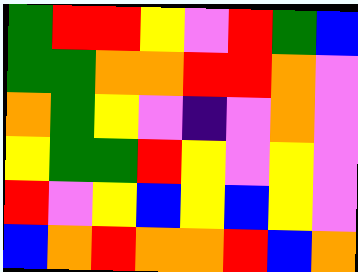[["green", "red", "red", "yellow", "violet", "red", "green", "blue"], ["green", "green", "orange", "orange", "red", "red", "orange", "violet"], ["orange", "green", "yellow", "violet", "indigo", "violet", "orange", "violet"], ["yellow", "green", "green", "red", "yellow", "violet", "yellow", "violet"], ["red", "violet", "yellow", "blue", "yellow", "blue", "yellow", "violet"], ["blue", "orange", "red", "orange", "orange", "red", "blue", "orange"]]